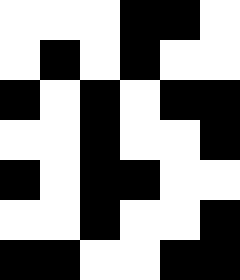[["white", "white", "white", "black", "black", "white"], ["white", "black", "white", "black", "white", "white"], ["black", "white", "black", "white", "black", "black"], ["white", "white", "black", "white", "white", "black"], ["black", "white", "black", "black", "white", "white"], ["white", "white", "black", "white", "white", "black"], ["black", "black", "white", "white", "black", "black"]]